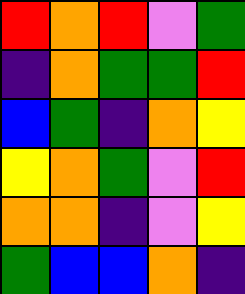[["red", "orange", "red", "violet", "green"], ["indigo", "orange", "green", "green", "red"], ["blue", "green", "indigo", "orange", "yellow"], ["yellow", "orange", "green", "violet", "red"], ["orange", "orange", "indigo", "violet", "yellow"], ["green", "blue", "blue", "orange", "indigo"]]